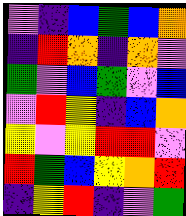[["violet", "indigo", "blue", "green", "blue", "orange"], ["indigo", "red", "orange", "indigo", "orange", "violet"], ["green", "violet", "blue", "green", "violet", "blue"], ["violet", "red", "yellow", "indigo", "blue", "orange"], ["yellow", "violet", "yellow", "red", "red", "violet"], ["red", "green", "blue", "yellow", "orange", "red"], ["indigo", "yellow", "red", "indigo", "violet", "green"]]